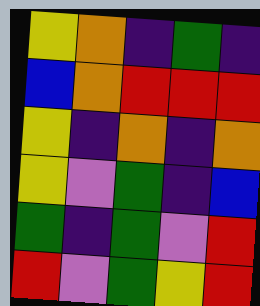[["yellow", "orange", "indigo", "green", "indigo"], ["blue", "orange", "red", "red", "red"], ["yellow", "indigo", "orange", "indigo", "orange"], ["yellow", "violet", "green", "indigo", "blue"], ["green", "indigo", "green", "violet", "red"], ["red", "violet", "green", "yellow", "red"]]